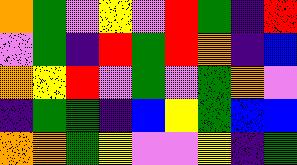[["orange", "green", "violet", "yellow", "violet", "red", "green", "indigo", "red"], ["violet", "green", "indigo", "red", "green", "red", "orange", "indigo", "blue"], ["orange", "yellow", "red", "violet", "green", "violet", "green", "orange", "violet"], ["indigo", "green", "green", "indigo", "blue", "yellow", "green", "blue", "blue"], ["orange", "orange", "green", "yellow", "violet", "violet", "yellow", "indigo", "green"]]